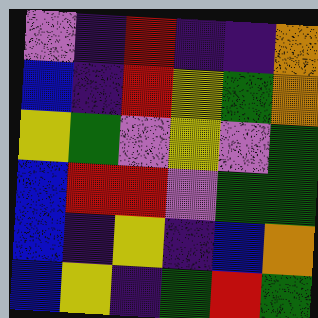[["violet", "indigo", "red", "indigo", "indigo", "orange"], ["blue", "indigo", "red", "yellow", "green", "orange"], ["yellow", "green", "violet", "yellow", "violet", "green"], ["blue", "red", "red", "violet", "green", "green"], ["blue", "indigo", "yellow", "indigo", "blue", "orange"], ["blue", "yellow", "indigo", "green", "red", "green"]]